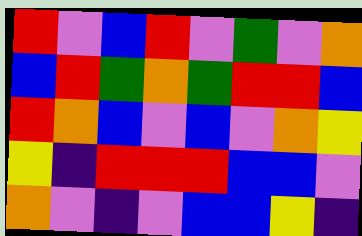[["red", "violet", "blue", "red", "violet", "green", "violet", "orange"], ["blue", "red", "green", "orange", "green", "red", "red", "blue"], ["red", "orange", "blue", "violet", "blue", "violet", "orange", "yellow"], ["yellow", "indigo", "red", "red", "red", "blue", "blue", "violet"], ["orange", "violet", "indigo", "violet", "blue", "blue", "yellow", "indigo"]]